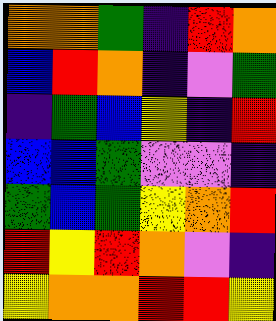[["orange", "orange", "green", "indigo", "red", "orange"], ["blue", "red", "orange", "indigo", "violet", "green"], ["indigo", "green", "blue", "yellow", "indigo", "red"], ["blue", "blue", "green", "violet", "violet", "indigo"], ["green", "blue", "green", "yellow", "orange", "red"], ["red", "yellow", "red", "orange", "violet", "indigo"], ["yellow", "orange", "orange", "red", "red", "yellow"]]